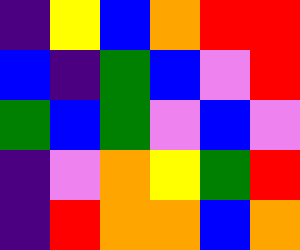[["indigo", "yellow", "blue", "orange", "red", "red"], ["blue", "indigo", "green", "blue", "violet", "red"], ["green", "blue", "green", "violet", "blue", "violet"], ["indigo", "violet", "orange", "yellow", "green", "red"], ["indigo", "red", "orange", "orange", "blue", "orange"]]